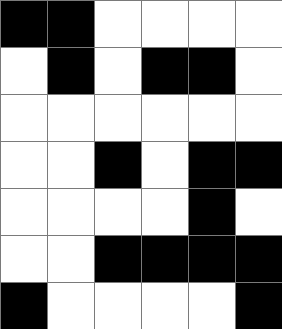[["black", "black", "white", "white", "white", "white"], ["white", "black", "white", "black", "black", "white"], ["white", "white", "white", "white", "white", "white"], ["white", "white", "black", "white", "black", "black"], ["white", "white", "white", "white", "black", "white"], ["white", "white", "black", "black", "black", "black"], ["black", "white", "white", "white", "white", "black"]]